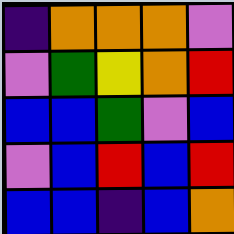[["indigo", "orange", "orange", "orange", "violet"], ["violet", "green", "yellow", "orange", "red"], ["blue", "blue", "green", "violet", "blue"], ["violet", "blue", "red", "blue", "red"], ["blue", "blue", "indigo", "blue", "orange"]]